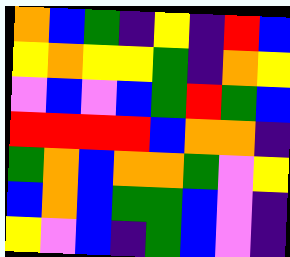[["orange", "blue", "green", "indigo", "yellow", "indigo", "red", "blue"], ["yellow", "orange", "yellow", "yellow", "green", "indigo", "orange", "yellow"], ["violet", "blue", "violet", "blue", "green", "red", "green", "blue"], ["red", "red", "red", "red", "blue", "orange", "orange", "indigo"], ["green", "orange", "blue", "orange", "orange", "green", "violet", "yellow"], ["blue", "orange", "blue", "green", "green", "blue", "violet", "indigo"], ["yellow", "violet", "blue", "indigo", "green", "blue", "violet", "indigo"]]